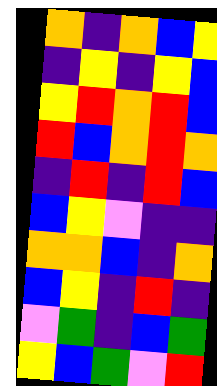[["orange", "indigo", "orange", "blue", "yellow"], ["indigo", "yellow", "indigo", "yellow", "blue"], ["yellow", "red", "orange", "red", "blue"], ["red", "blue", "orange", "red", "orange"], ["indigo", "red", "indigo", "red", "blue"], ["blue", "yellow", "violet", "indigo", "indigo"], ["orange", "orange", "blue", "indigo", "orange"], ["blue", "yellow", "indigo", "red", "indigo"], ["violet", "green", "indigo", "blue", "green"], ["yellow", "blue", "green", "violet", "red"]]